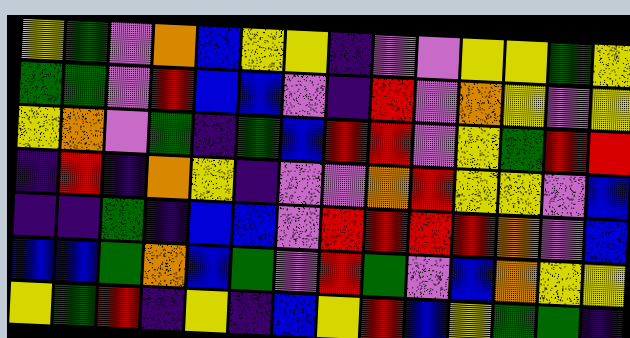[["yellow", "green", "violet", "orange", "blue", "yellow", "yellow", "indigo", "violet", "violet", "yellow", "yellow", "green", "yellow"], ["green", "green", "violet", "red", "blue", "blue", "violet", "indigo", "red", "violet", "orange", "yellow", "violet", "yellow"], ["yellow", "orange", "violet", "green", "indigo", "green", "blue", "red", "red", "violet", "yellow", "green", "red", "red"], ["indigo", "red", "indigo", "orange", "yellow", "indigo", "violet", "violet", "orange", "red", "yellow", "yellow", "violet", "blue"], ["indigo", "indigo", "green", "indigo", "blue", "blue", "violet", "red", "red", "red", "red", "orange", "violet", "blue"], ["blue", "blue", "green", "orange", "blue", "green", "violet", "red", "green", "violet", "blue", "orange", "yellow", "yellow"], ["yellow", "green", "red", "indigo", "yellow", "indigo", "blue", "yellow", "red", "blue", "yellow", "green", "green", "indigo"]]